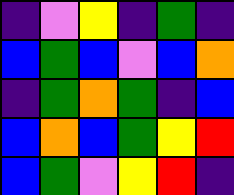[["indigo", "violet", "yellow", "indigo", "green", "indigo"], ["blue", "green", "blue", "violet", "blue", "orange"], ["indigo", "green", "orange", "green", "indigo", "blue"], ["blue", "orange", "blue", "green", "yellow", "red"], ["blue", "green", "violet", "yellow", "red", "indigo"]]